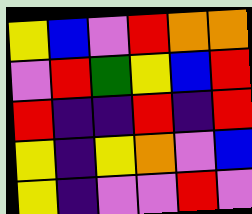[["yellow", "blue", "violet", "red", "orange", "orange"], ["violet", "red", "green", "yellow", "blue", "red"], ["red", "indigo", "indigo", "red", "indigo", "red"], ["yellow", "indigo", "yellow", "orange", "violet", "blue"], ["yellow", "indigo", "violet", "violet", "red", "violet"]]